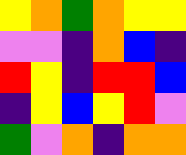[["yellow", "orange", "green", "orange", "yellow", "yellow"], ["violet", "violet", "indigo", "orange", "blue", "indigo"], ["red", "yellow", "indigo", "red", "red", "blue"], ["indigo", "yellow", "blue", "yellow", "red", "violet"], ["green", "violet", "orange", "indigo", "orange", "orange"]]